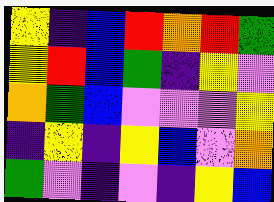[["yellow", "indigo", "blue", "red", "orange", "red", "green"], ["yellow", "red", "blue", "green", "indigo", "yellow", "violet"], ["orange", "green", "blue", "violet", "violet", "violet", "yellow"], ["indigo", "yellow", "indigo", "yellow", "blue", "violet", "orange"], ["green", "violet", "indigo", "violet", "indigo", "yellow", "blue"]]